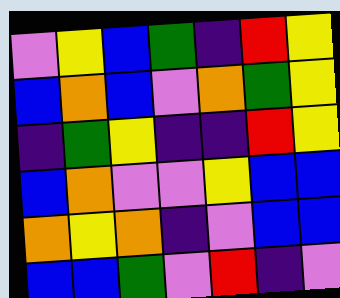[["violet", "yellow", "blue", "green", "indigo", "red", "yellow"], ["blue", "orange", "blue", "violet", "orange", "green", "yellow"], ["indigo", "green", "yellow", "indigo", "indigo", "red", "yellow"], ["blue", "orange", "violet", "violet", "yellow", "blue", "blue"], ["orange", "yellow", "orange", "indigo", "violet", "blue", "blue"], ["blue", "blue", "green", "violet", "red", "indigo", "violet"]]